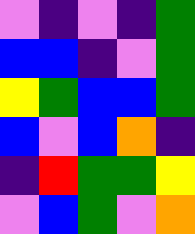[["violet", "indigo", "violet", "indigo", "green"], ["blue", "blue", "indigo", "violet", "green"], ["yellow", "green", "blue", "blue", "green"], ["blue", "violet", "blue", "orange", "indigo"], ["indigo", "red", "green", "green", "yellow"], ["violet", "blue", "green", "violet", "orange"]]